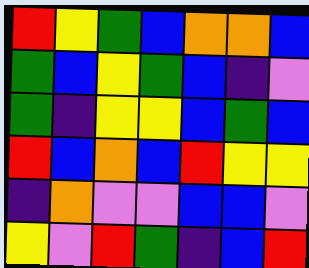[["red", "yellow", "green", "blue", "orange", "orange", "blue"], ["green", "blue", "yellow", "green", "blue", "indigo", "violet"], ["green", "indigo", "yellow", "yellow", "blue", "green", "blue"], ["red", "blue", "orange", "blue", "red", "yellow", "yellow"], ["indigo", "orange", "violet", "violet", "blue", "blue", "violet"], ["yellow", "violet", "red", "green", "indigo", "blue", "red"]]